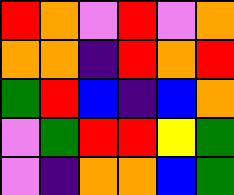[["red", "orange", "violet", "red", "violet", "orange"], ["orange", "orange", "indigo", "red", "orange", "red"], ["green", "red", "blue", "indigo", "blue", "orange"], ["violet", "green", "red", "red", "yellow", "green"], ["violet", "indigo", "orange", "orange", "blue", "green"]]